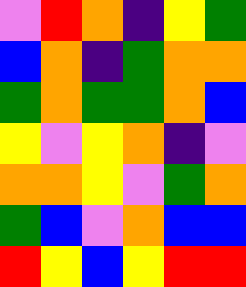[["violet", "red", "orange", "indigo", "yellow", "green"], ["blue", "orange", "indigo", "green", "orange", "orange"], ["green", "orange", "green", "green", "orange", "blue"], ["yellow", "violet", "yellow", "orange", "indigo", "violet"], ["orange", "orange", "yellow", "violet", "green", "orange"], ["green", "blue", "violet", "orange", "blue", "blue"], ["red", "yellow", "blue", "yellow", "red", "red"]]